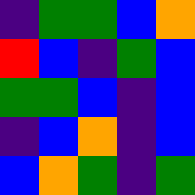[["indigo", "green", "green", "blue", "orange"], ["red", "blue", "indigo", "green", "blue"], ["green", "green", "blue", "indigo", "blue"], ["indigo", "blue", "orange", "indigo", "blue"], ["blue", "orange", "green", "indigo", "green"]]